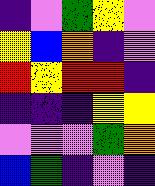[["indigo", "violet", "green", "yellow", "violet"], ["yellow", "blue", "orange", "indigo", "violet"], ["red", "yellow", "red", "red", "indigo"], ["indigo", "indigo", "indigo", "yellow", "yellow"], ["violet", "violet", "violet", "green", "orange"], ["blue", "green", "indigo", "violet", "indigo"]]